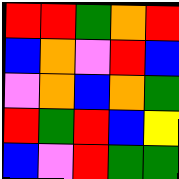[["red", "red", "green", "orange", "red"], ["blue", "orange", "violet", "red", "blue"], ["violet", "orange", "blue", "orange", "green"], ["red", "green", "red", "blue", "yellow"], ["blue", "violet", "red", "green", "green"]]